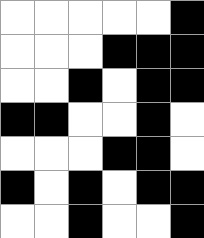[["white", "white", "white", "white", "white", "black"], ["white", "white", "white", "black", "black", "black"], ["white", "white", "black", "white", "black", "black"], ["black", "black", "white", "white", "black", "white"], ["white", "white", "white", "black", "black", "white"], ["black", "white", "black", "white", "black", "black"], ["white", "white", "black", "white", "white", "black"]]